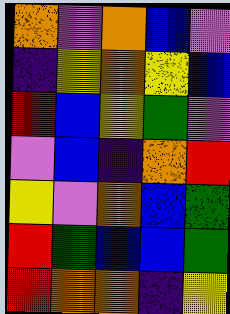[["orange", "violet", "orange", "blue", "violet"], ["indigo", "yellow", "orange", "yellow", "blue"], ["red", "blue", "yellow", "green", "violet"], ["violet", "blue", "indigo", "orange", "red"], ["yellow", "violet", "orange", "blue", "green"], ["red", "green", "blue", "blue", "green"], ["red", "orange", "orange", "indigo", "yellow"]]